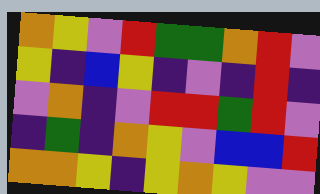[["orange", "yellow", "violet", "red", "green", "green", "orange", "red", "violet"], ["yellow", "indigo", "blue", "yellow", "indigo", "violet", "indigo", "red", "indigo"], ["violet", "orange", "indigo", "violet", "red", "red", "green", "red", "violet"], ["indigo", "green", "indigo", "orange", "yellow", "violet", "blue", "blue", "red"], ["orange", "orange", "yellow", "indigo", "yellow", "orange", "yellow", "violet", "violet"]]